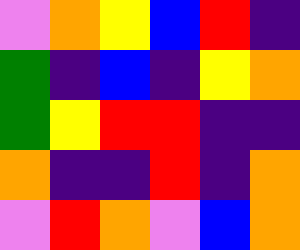[["violet", "orange", "yellow", "blue", "red", "indigo"], ["green", "indigo", "blue", "indigo", "yellow", "orange"], ["green", "yellow", "red", "red", "indigo", "indigo"], ["orange", "indigo", "indigo", "red", "indigo", "orange"], ["violet", "red", "orange", "violet", "blue", "orange"]]